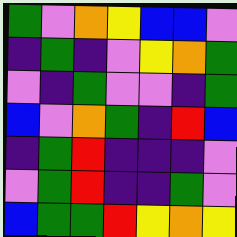[["green", "violet", "orange", "yellow", "blue", "blue", "violet"], ["indigo", "green", "indigo", "violet", "yellow", "orange", "green"], ["violet", "indigo", "green", "violet", "violet", "indigo", "green"], ["blue", "violet", "orange", "green", "indigo", "red", "blue"], ["indigo", "green", "red", "indigo", "indigo", "indigo", "violet"], ["violet", "green", "red", "indigo", "indigo", "green", "violet"], ["blue", "green", "green", "red", "yellow", "orange", "yellow"]]